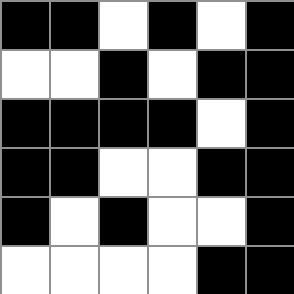[["black", "black", "white", "black", "white", "black"], ["white", "white", "black", "white", "black", "black"], ["black", "black", "black", "black", "white", "black"], ["black", "black", "white", "white", "black", "black"], ["black", "white", "black", "white", "white", "black"], ["white", "white", "white", "white", "black", "black"]]